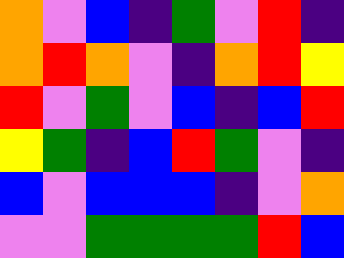[["orange", "violet", "blue", "indigo", "green", "violet", "red", "indigo"], ["orange", "red", "orange", "violet", "indigo", "orange", "red", "yellow"], ["red", "violet", "green", "violet", "blue", "indigo", "blue", "red"], ["yellow", "green", "indigo", "blue", "red", "green", "violet", "indigo"], ["blue", "violet", "blue", "blue", "blue", "indigo", "violet", "orange"], ["violet", "violet", "green", "green", "green", "green", "red", "blue"]]